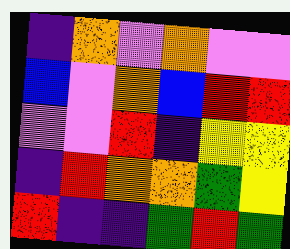[["indigo", "orange", "violet", "orange", "violet", "violet"], ["blue", "violet", "orange", "blue", "red", "red"], ["violet", "violet", "red", "indigo", "yellow", "yellow"], ["indigo", "red", "orange", "orange", "green", "yellow"], ["red", "indigo", "indigo", "green", "red", "green"]]